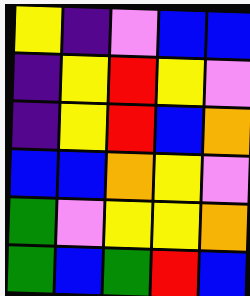[["yellow", "indigo", "violet", "blue", "blue"], ["indigo", "yellow", "red", "yellow", "violet"], ["indigo", "yellow", "red", "blue", "orange"], ["blue", "blue", "orange", "yellow", "violet"], ["green", "violet", "yellow", "yellow", "orange"], ["green", "blue", "green", "red", "blue"]]